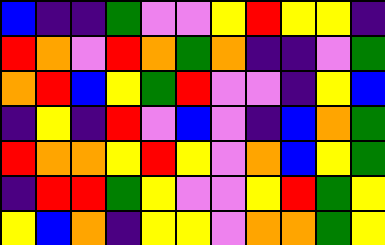[["blue", "indigo", "indigo", "green", "violet", "violet", "yellow", "red", "yellow", "yellow", "indigo"], ["red", "orange", "violet", "red", "orange", "green", "orange", "indigo", "indigo", "violet", "green"], ["orange", "red", "blue", "yellow", "green", "red", "violet", "violet", "indigo", "yellow", "blue"], ["indigo", "yellow", "indigo", "red", "violet", "blue", "violet", "indigo", "blue", "orange", "green"], ["red", "orange", "orange", "yellow", "red", "yellow", "violet", "orange", "blue", "yellow", "green"], ["indigo", "red", "red", "green", "yellow", "violet", "violet", "yellow", "red", "green", "yellow"], ["yellow", "blue", "orange", "indigo", "yellow", "yellow", "violet", "orange", "orange", "green", "yellow"]]